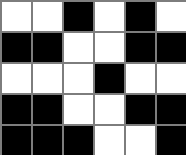[["white", "white", "black", "white", "black", "white"], ["black", "black", "white", "white", "black", "black"], ["white", "white", "white", "black", "white", "white"], ["black", "black", "white", "white", "black", "black"], ["black", "black", "black", "white", "white", "black"]]